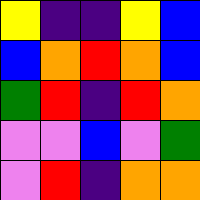[["yellow", "indigo", "indigo", "yellow", "blue"], ["blue", "orange", "red", "orange", "blue"], ["green", "red", "indigo", "red", "orange"], ["violet", "violet", "blue", "violet", "green"], ["violet", "red", "indigo", "orange", "orange"]]